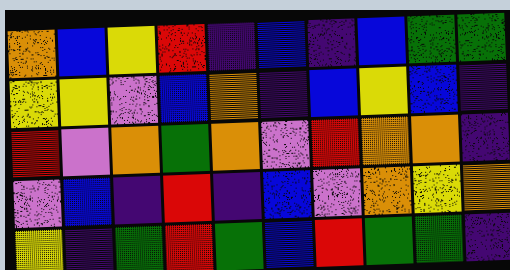[["orange", "blue", "yellow", "red", "indigo", "blue", "indigo", "blue", "green", "green"], ["yellow", "yellow", "violet", "blue", "orange", "indigo", "blue", "yellow", "blue", "indigo"], ["red", "violet", "orange", "green", "orange", "violet", "red", "orange", "orange", "indigo"], ["violet", "blue", "indigo", "red", "indigo", "blue", "violet", "orange", "yellow", "orange"], ["yellow", "indigo", "green", "red", "green", "blue", "red", "green", "green", "indigo"]]